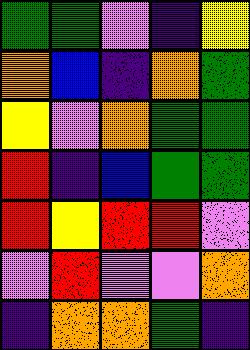[["green", "green", "violet", "indigo", "yellow"], ["orange", "blue", "indigo", "orange", "green"], ["yellow", "violet", "orange", "green", "green"], ["red", "indigo", "blue", "green", "green"], ["red", "yellow", "red", "red", "violet"], ["violet", "red", "violet", "violet", "orange"], ["indigo", "orange", "orange", "green", "indigo"]]